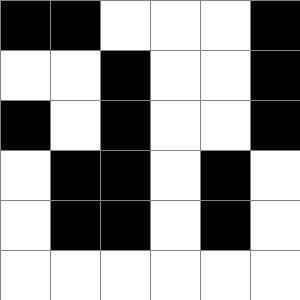[["black", "black", "white", "white", "white", "black"], ["white", "white", "black", "white", "white", "black"], ["black", "white", "black", "white", "white", "black"], ["white", "black", "black", "white", "black", "white"], ["white", "black", "black", "white", "black", "white"], ["white", "white", "white", "white", "white", "white"]]